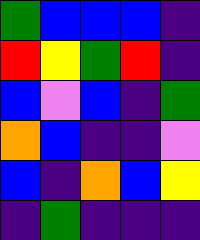[["green", "blue", "blue", "blue", "indigo"], ["red", "yellow", "green", "red", "indigo"], ["blue", "violet", "blue", "indigo", "green"], ["orange", "blue", "indigo", "indigo", "violet"], ["blue", "indigo", "orange", "blue", "yellow"], ["indigo", "green", "indigo", "indigo", "indigo"]]